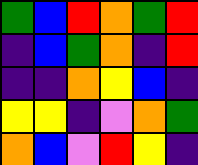[["green", "blue", "red", "orange", "green", "red"], ["indigo", "blue", "green", "orange", "indigo", "red"], ["indigo", "indigo", "orange", "yellow", "blue", "indigo"], ["yellow", "yellow", "indigo", "violet", "orange", "green"], ["orange", "blue", "violet", "red", "yellow", "indigo"]]